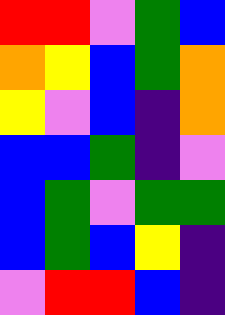[["red", "red", "violet", "green", "blue"], ["orange", "yellow", "blue", "green", "orange"], ["yellow", "violet", "blue", "indigo", "orange"], ["blue", "blue", "green", "indigo", "violet"], ["blue", "green", "violet", "green", "green"], ["blue", "green", "blue", "yellow", "indigo"], ["violet", "red", "red", "blue", "indigo"]]